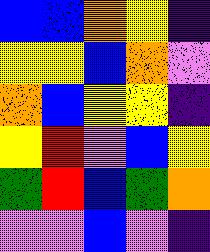[["blue", "blue", "orange", "yellow", "indigo"], ["yellow", "yellow", "blue", "orange", "violet"], ["orange", "blue", "yellow", "yellow", "indigo"], ["yellow", "red", "violet", "blue", "yellow"], ["green", "red", "blue", "green", "orange"], ["violet", "violet", "blue", "violet", "indigo"]]